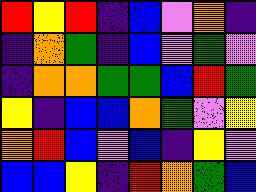[["red", "yellow", "red", "indigo", "blue", "violet", "orange", "indigo"], ["indigo", "orange", "green", "indigo", "blue", "violet", "green", "violet"], ["indigo", "orange", "orange", "green", "green", "blue", "red", "green"], ["yellow", "indigo", "blue", "blue", "orange", "green", "violet", "yellow"], ["orange", "red", "blue", "violet", "blue", "indigo", "yellow", "violet"], ["blue", "blue", "yellow", "indigo", "red", "orange", "green", "blue"]]